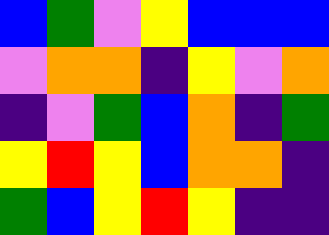[["blue", "green", "violet", "yellow", "blue", "blue", "blue"], ["violet", "orange", "orange", "indigo", "yellow", "violet", "orange"], ["indigo", "violet", "green", "blue", "orange", "indigo", "green"], ["yellow", "red", "yellow", "blue", "orange", "orange", "indigo"], ["green", "blue", "yellow", "red", "yellow", "indigo", "indigo"]]